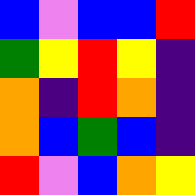[["blue", "violet", "blue", "blue", "red"], ["green", "yellow", "red", "yellow", "indigo"], ["orange", "indigo", "red", "orange", "indigo"], ["orange", "blue", "green", "blue", "indigo"], ["red", "violet", "blue", "orange", "yellow"]]